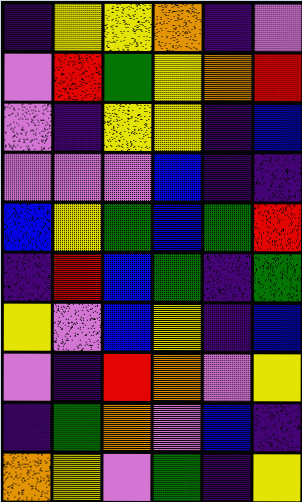[["indigo", "yellow", "yellow", "orange", "indigo", "violet"], ["violet", "red", "green", "yellow", "orange", "red"], ["violet", "indigo", "yellow", "yellow", "indigo", "blue"], ["violet", "violet", "violet", "blue", "indigo", "indigo"], ["blue", "yellow", "green", "blue", "green", "red"], ["indigo", "red", "blue", "green", "indigo", "green"], ["yellow", "violet", "blue", "yellow", "indigo", "blue"], ["violet", "indigo", "red", "orange", "violet", "yellow"], ["indigo", "green", "orange", "violet", "blue", "indigo"], ["orange", "yellow", "violet", "green", "indigo", "yellow"]]